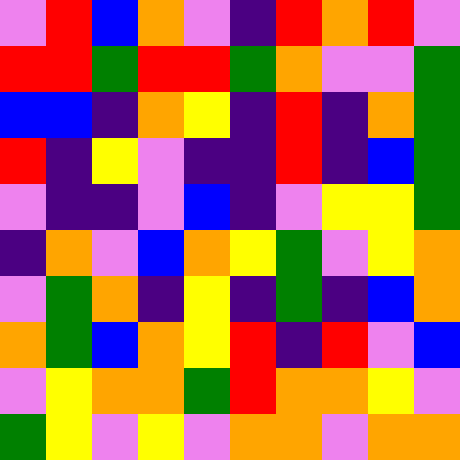[["violet", "red", "blue", "orange", "violet", "indigo", "red", "orange", "red", "violet"], ["red", "red", "green", "red", "red", "green", "orange", "violet", "violet", "green"], ["blue", "blue", "indigo", "orange", "yellow", "indigo", "red", "indigo", "orange", "green"], ["red", "indigo", "yellow", "violet", "indigo", "indigo", "red", "indigo", "blue", "green"], ["violet", "indigo", "indigo", "violet", "blue", "indigo", "violet", "yellow", "yellow", "green"], ["indigo", "orange", "violet", "blue", "orange", "yellow", "green", "violet", "yellow", "orange"], ["violet", "green", "orange", "indigo", "yellow", "indigo", "green", "indigo", "blue", "orange"], ["orange", "green", "blue", "orange", "yellow", "red", "indigo", "red", "violet", "blue"], ["violet", "yellow", "orange", "orange", "green", "red", "orange", "orange", "yellow", "violet"], ["green", "yellow", "violet", "yellow", "violet", "orange", "orange", "violet", "orange", "orange"]]